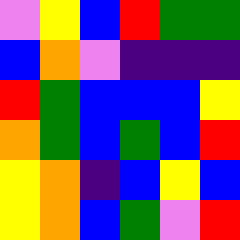[["violet", "yellow", "blue", "red", "green", "green"], ["blue", "orange", "violet", "indigo", "indigo", "indigo"], ["red", "green", "blue", "blue", "blue", "yellow"], ["orange", "green", "blue", "green", "blue", "red"], ["yellow", "orange", "indigo", "blue", "yellow", "blue"], ["yellow", "orange", "blue", "green", "violet", "red"]]